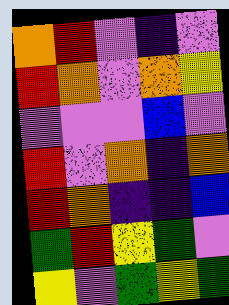[["orange", "red", "violet", "indigo", "violet"], ["red", "orange", "violet", "orange", "yellow"], ["violet", "violet", "violet", "blue", "violet"], ["red", "violet", "orange", "indigo", "orange"], ["red", "orange", "indigo", "indigo", "blue"], ["green", "red", "yellow", "green", "violet"], ["yellow", "violet", "green", "yellow", "green"]]